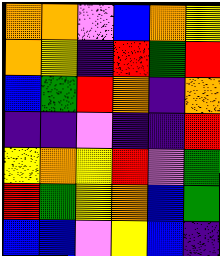[["orange", "orange", "violet", "blue", "orange", "yellow"], ["orange", "yellow", "indigo", "red", "green", "red"], ["blue", "green", "red", "orange", "indigo", "orange"], ["indigo", "indigo", "violet", "indigo", "indigo", "red"], ["yellow", "orange", "yellow", "red", "violet", "green"], ["red", "green", "yellow", "orange", "blue", "green"], ["blue", "blue", "violet", "yellow", "blue", "indigo"]]